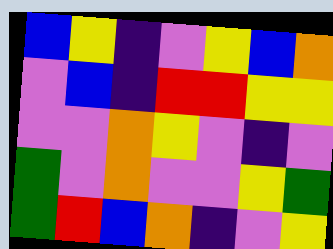[["blue", "yellow", "indigo", "violet", "yellow", "blue", "orange"], ["violet", "blue", "indigo", "red", "red", "yellow", "yellow"], ["violet", "violet", "orange", "yellow", "violet", "indigo", "violet"], ["green", "violet", "orange", "violet", "violet", "yellow", "green"], ["green", "red", "blue", "orange", "indigo", "violet", "yellow"]]